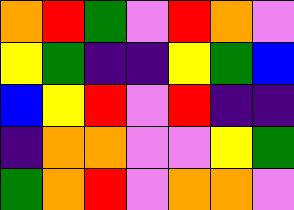[["orange", "red", "green", "violet", "red", "orange", "violet"], ["yellow", "green", "indigo", "indigo", "yellow", "green", "blue"], ["blue", "yellow", "red", "violet", "red", "indigo", "indigo"], ["indigo", "orange", "orange", "violet", "violet", "yellow", "green"], ["green", "orange", "red", "violet", "orange", "orange", "violet"]]